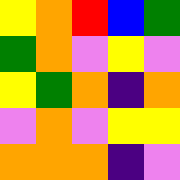[["yellow", "orange", "red", "blue", "green"], ["green", "orange", "violet", "yellow", "violet"], ["yellow", "green", "orange", "indigo", "orange"], ["violet", "orange", "violet", "yellow", "yellow"], ["orange", "orange", "orange", "indigo", "violet"]]